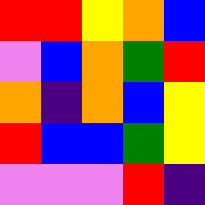[["red", "red", "yellow", "orange", "blue"], ["violet", "blue", "orange", "green", "red"], ["orange", "indigo", "orange", "blue", "yellow"], ["red", "blue", "blue", "green", "yellow"], ["violet", "violet", "violet", "red", "indigo"]]